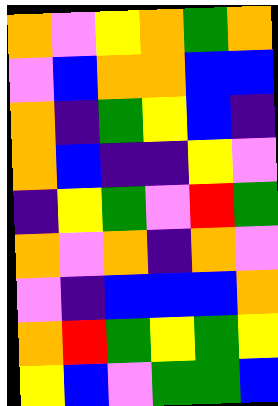[["orange", "violet", "yellow", "orange", "green", "orange"], ["violet", "blue", "orange", "orange", "blue", "blue"], ["orange", "indigo", "green", "yellow", "blue", "indigo"], ["orange", "blue", "indigo", "indigo", "yellow", "violet"], ["indigo", "yellow", "green", "violet", "red", "green"], ["orange", "violet", "orange", "indigo", "orange", "violet"], ["violet", "indigo", "blue", "blue", "blue", "orange"], ["orange", "red", "green", "yellow", "green", "yellow"], ["yellow", "blue", "violet", "green", "green", "blue"]]